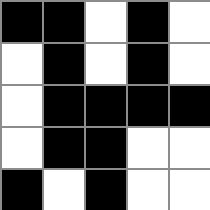[["black", "black", "white", "black", "white"], ["white", "black", "white", "black", "white"], ["white", "black", "black", "black", "black"], ["white", "black", "black", "white", "white"], ["black", "white", "black", "white", "white"]]